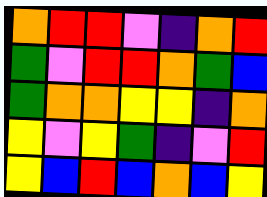[["orange", "red", "red", "violet", "indigo", "orange", "red"], ["green", "violet", "red", "red", "orange", "green", "blue"], ["green", "orange", "orange", "yellow", "yellow", "indigo", "orange"], ["yellow", "violet", "yellow", "green", "indigo", "violet", "red"], ["yellow", "blue", "red", "blue", "orange", "blue", "yellow"]]